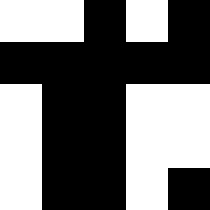[["white", "white", "black", "white", "black"], ["black", "black", "black", "black", "black"], ["white", "black", "black", "white", "white"], ["white", "black", "black", "white", "white"], ["white", "black", "black", "white", "black"]]